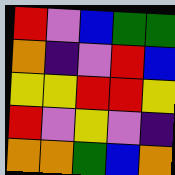[["red", "violet", "blue", "green", "green"], ["orange", "indigo", "violet", "red", "blue"], ["yellow", "yellow", "red", "red", "yellow"], ["red", "violet", "yellow", "violet", "indigo"], ["orange", "orange", "green", "blue", "orange"]]